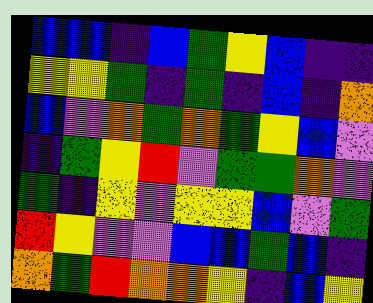[["blue", "blue", "indigo", "blue", "green", "yellow", "blue", "indigo", "indigo"], ["yellow", "yellow", "green", "indigo", "green", "indigo", "blue", "indigo", "orange"], ["blue", "violet", "orange", "green", "orange", "green", "yellow", "blue", "violet"], ["indigo", "green", "yellow", "red", "violet", "green", "green", "orange", "violet"], ["green", "indigo", "yellow", "violet", "yellow", "yellow", "blue", "violet", "green"], ["red", "yellow", "violet", "violet", "blue", "blue", "green", "blue", "indigo"], ["orange", "green", "red", "orange", "orange", "yellow", "indigo", "blue", "yellow"]]